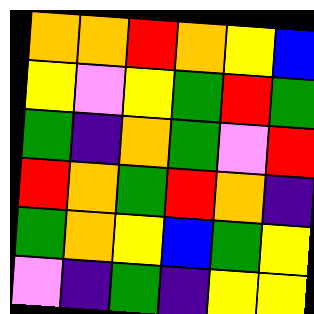[["orange", "orange", "red", "orange", "yellow", "blue"], ["yellow", "violet", "yellow", "green", "red", "green"], ["green", "indigo", "orange", "green", "violet", "red"], ["red", "orange", "green", "red", "orange", "indigo"], ["green", "orange", "yellow", "blue", "green", "yellow"], ["violet", "indigo", "green", "indigo", "yellow", "yellow"]]